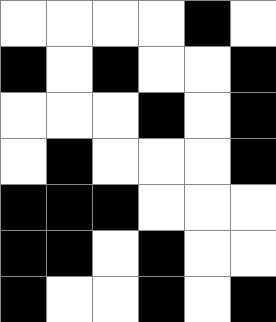[["white", "white", "white", "white", "black", "white"], ["black", "white", "black", "white", "white", "black"], ["white", "white", "white", "black", "white", "black"], ["white", "black", "white", "white", "white", "black"], ["black", "black", "black", "white", "white", "white"], ["black", "black", "white", "black", "white", "white"], ["black", "white", "white", "black", "white", "black"]]